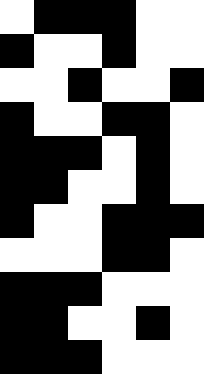[["white", "black", "black", "black", "white", "white"], ["black", "white", "white", "black", "white", "white"], ["white", "white", "black", "white", "white", "black"], ["black", "white", "white", "black", "black", "white"], ["black", "black", "black", "white", "black", "white"], ["black", "black", "white", "white", "black", "white"], ["black", "white", "white", "black", "black", "black"], ["white", "white", "white", "black", "black", "white"], ["black", "black", "black", "white", "white", "white"], ["black", "black", "white", "white", "black", "white"], ["black", "black", "black", "white", "white", "white"]]